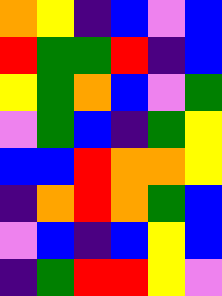[["orange", "yellow", "indigo", "blue", "violet", "blue"], ["red", "green", "green", "red", "indigo", "blue"], ["yellow", "green", "orange", "blue", "violet", "green"], ["violet", "green", "blue", "indigo", "green", "yellow"], ["blue", "blue", "red", "orange", "orange", "yellow"], ["indigo", "orange", "red", "orange", "green", "blue"], ["violet", "blue", "indigo", "blue", "yellow", "blue"], ["indigo", "green", "red", "red", "yellow", "violet"]]